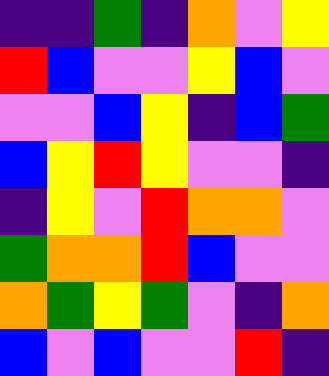[["indigo", "indigo", "green", "indigo", "orange", "violet", "yellow"], ["red", "blue", "violet", "violet", "yellow", "blue", "violet"], ["violet", "violet", "blue", "yellow", "indigo", "blue", "green"], ["blue", "yellow", "red", "yellow", "violet", "violet", "indigo"], ["indigo", "yellow", "violet", "red", "orange", "orange", "violet"], ["green", "orange", "orange", "red", "blue", "violet", "violet"], ["orange", "green", "yellow", "green", "violet", "indigo", "orange"], ["blue", "violet", "blue", "violet", "violet", "red", "indigo"]]